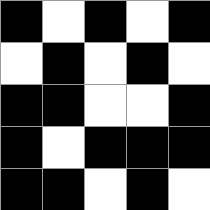[["black", "white", "black", "white", "black"], ["white", "black", "white", "black", "white"], ["black", "black", "white", "white", "black"], ["black", "white", "black", "black", "black"], ["black", "black", "white", "black", "white"]]